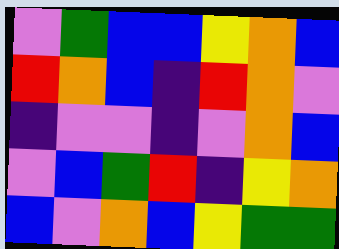[["violet", "green", "blue", "blue", "yellow", "orange", "blue"], ["red", "orange", "blue", "indigo", "red", "orange", "violet"], ["indigo", "violet", "violet", "indigo", "violet", "orange", "blue"], ["violet", "blue", "green", "red", "indigo", "yellow", "orange"], ["blue", "violet", "orange", "blue", "yellow", "green", "green"]]